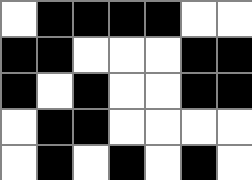[["white", "black", "black", "black", "black", "white", "white"], ["black", "black", "white", "white", "white", "black", "black"], ["black", "white", "black", "white", "white", "black", "black"], ["white", "black", "black", "white", "white", "white", "white"], ["white", "black", "white", "black", "white", "black", "white"]]